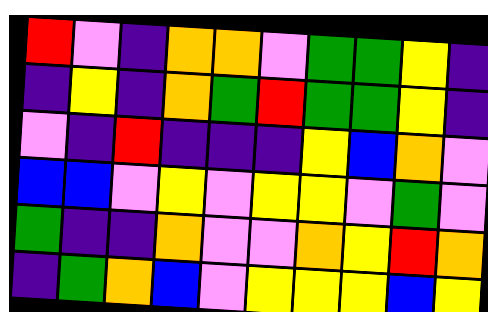[["red", "violet", "indigo", "orange", "orange", "violet", "green", "green", "yellow", "indigo"], ["indigo", "yellow", "indigo", "orange", "green", "red", "green", "green", "yellow", "indigo"], ["violet", "indigo", "red", "indigo", "indigo", "indigo", "yellow", "blue", "orange", "violet"], ["blue", "blue", "violet", "yellow", "violet", "yellow", "yellow", "violet", "green", "violet"], ["green", "indigo", "indigo", "orange", "violet", "violet", "orange", "yellow", "red", "orange"], ["indigo", "green", "orange", "blue", "violet", "yellow", "yellow", "yellow", "blue", "yellow"]]